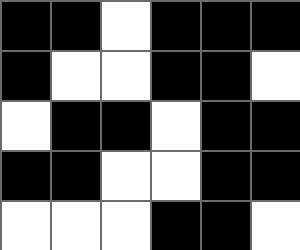[["black", "black", "white", "black", "black", "black"], ["black", "white", "white", "black", "black", "white"], ["white", "black", "black", "white", "black", "black"], ["black", "black", "white", "white", "black", "black"], ["white", "white", "white", "black", "black", "white"]]